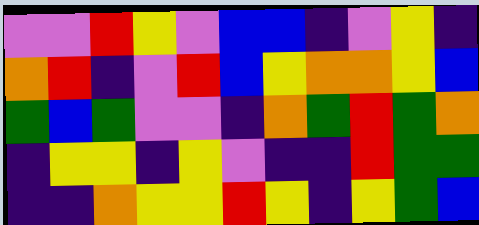[["violet", "violet", "red", "yellow", "violet", "blue", "blue", "indigo", "violet", "yellow", "indigo"], ["orange", "red", "indigo", "violet", "red", "blue", "yellow", "orange", "orange", "yellow", "blue"], ["green", "blue", "green", "violet", "violet", "indigo", "orange", "green", "red", "green", "orange"], ["indigo", "yellow", "yellow", "indigo", "yellow", "violet", "indigo", "indigo", "red", "green", "green"], ["indigo", "indigo", "orange", "yellow", "yellow", "red", "yellow", "indigo", "yellow", "green", "blue"]]